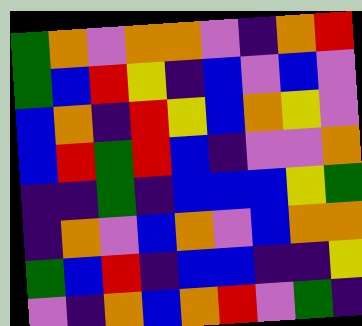[["green", "orange", "violet", "orange", "orange", "violet", "indigo", "orange", "red"], ["green", "blue", "red", "yellow", "indigo", "blue", "violet", "blue", "violet"], ["blue", "orange", "indigo", "red", "yellow", "blue", "orange", "yellow", "violet"], ["blue", "red", "green", "red", "blue", "indigo", "violet", "violet", "orange"], ["indigo", "indigo", "green", "indigo", "blue", "blue", "blue", "yellow", "green"], ["indigo", "orange", "violet", "blue", "orange", "violet", "blue", "orange", "orange"], ["green", "blue", "red", "indigo", "blue", "blue", "indigo", "indigo", "yellow"], ["violet", "indigo", "orange", "blue", "orange", "red", "violet", "green", "indigo"]]